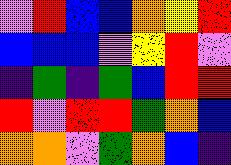[["violet", "red", "blue", "blue", "orange", "yellow", "red"], ["blue", "blue", "blue", "violet", "yellow", "red", "violet"], ["indigo", "green", "indigo", "green", "blue", "red", "red"], ["red", "violet", "red", "red", "green", "orange", "blue"], ["orange", "orange", "violet", "green", "orange", "blue", "indigo"]]